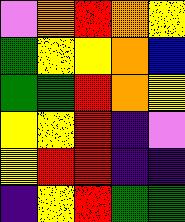[["violet", "orange", "red", "orange", "yellow"], ["green", "yellow", "yellow", "orange", "blue"], ["green", "green", "red", "orange", "yellow"], ["yellow", "yellow", "red", "indigo", "violet"], ["yellow", "red", "red", "indigo", "indigo"], ["indigo", "yellow", "red", "green", "green"]]